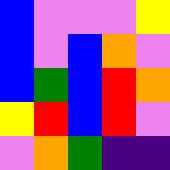[["blue", "violet", "violet", "violet", "yellow"], ["blue", "violet", "blue", "orange", "violet"], ["blue", "green", "blue", "red", "orange"], ["yellow", "red", "blue", "red", "violet"], ["violet", "orange", "green", "indigo", "indigo"]]